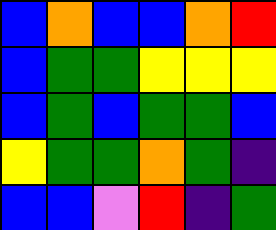[["blue", "orange", "blue", "blue", "orange", "red"], ["blue", "green", "green", "yellow", "yellow", "yellow"], ["blue", "green", "blue", "green", "green", "blue"], ["yellow", "green", "green", "orange", "green", "indigo"], ["blue", "blue", "violet", "red", "indigo", "green"]]